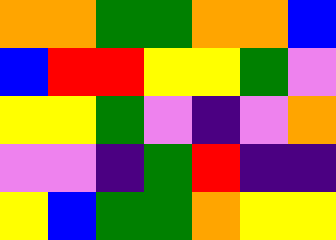[["orange", "orange", "green", "green", "orange", "orange", "blue"], ["blue", "red", "red", "yellow", "yellow", "green", "violet"], ["yellow", "yellow", "green", "violet", "indigo", "violet", "orange"], ["violet", "violet", "indigo", "green", "red", "indigo", "indigo"], ["yellow", "blue", "green", "green", "orange", "yellow", "yellow"]]